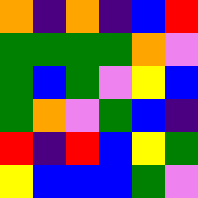[["orange", "indigo", "orange", "indigo", "blue", "red"], ["green", "green", "green", "green", "orange", "violet"], ["green", "blue", "green", "violet", "yellow", "blue"], ["green", "orange", "violet", "green", "blue", "indigo"], ["red", "indigo", "red", "blue", "yellow", "green"], ["yellow", "blue", "blue", "blue", "green", "violet"]]